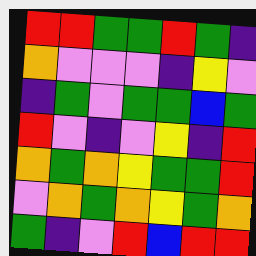[["red", "red", "green", "green", "red", "green", "indigo"], ["orange", "violet", "violet", "violet", "indigo", "yellow", "violet"], ["indigo", "green", "violet", "green", "green", "blue", "green"], ["red", "violet", "indigo", "violet", "yellow", "indigo", "red"], ["orange", "green", "orange", "yellow", "green", "green", "red"], ["violet", "orange", "green", "orange", "yellow", "green", "orange"], ["green", "indigo", "violet", "red", "blue", "red", "red"]]